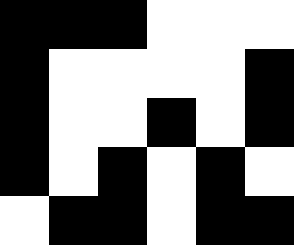[["black", "black", "black", "white", "white", "white"], ["black", "white", "white", "white", "white", "black"], ["black", "white", "white", "black", "white", "black"], ["black", "white", "black", "white", "black", "white"], ["white", "black", "black", "white", "black", "black"]]